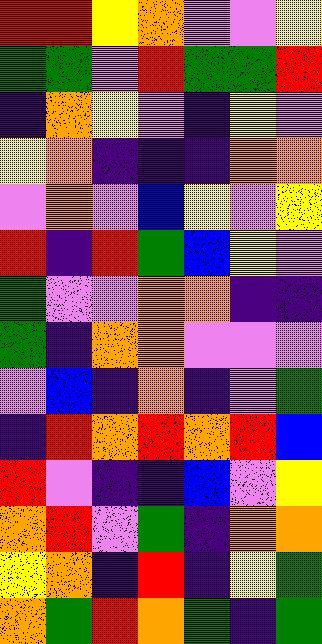[["red", "red", "yellow", "orange", "violet", "violet", "yellow"], ["green", "green", "violet", "red", "green", "green", "red"], ["indigo", "orange", "yellow", "violet", "indigo", "yellow", "violet"], ["yellow", "orange", "indigo", "indigo", "indigo", "orange", "orange"], ["violet", "orange", "violet", "blue", "yellow", "violet", "yellow"], ["red", "indigo", "red", "green", "blue", "yellow", "violet"], ["green", "violet", "violet", "orange", "orange", "indigo", "indigo"], ["green", "indigo", "orange", "orange", "violet", "violet", "violet"], ["violet", "blue", "indigo", "orange", "indigo", "violet", "green"], ["indigo", "red", "orange", "red", "orange", "red", "blue"], ["red", "violet", "indigo", "indigo", "blue", "violet", "yellow"], ["orange", "red", "violet", "green", "indigo", "orange", "orange"], ["yellow", "orange", "indigo", "red", "indigo", "yellow", "green"], ["orange", "green", "red", "orange", "green", "indigo", "green"]]